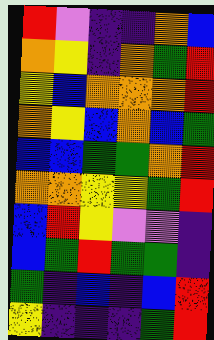[["red", "violet", "indigo", "indigo", "orange", "blue"], ["orange", "yellow", "indigo", "orange", "green", "red"], ["yellow", "blue", "orange", "orange", "orange", "red"], ["orange", "yellow", "blue", "orange", "blue", "green"], ["blue", "blue", "green", "green", "orange", "red"], ["orange", "orange", "yellow", "yellow", "green", "red"], ["blue", "red", "yellow", "violet", "violet", "indigo"], ["blue", "green", "red", "green", "green", "indigo"], ["green", "indigo", "blue", "indigo", "blue", "red"], ["yellow", "indigo", "indigo", "indigo", "green", "red"]]